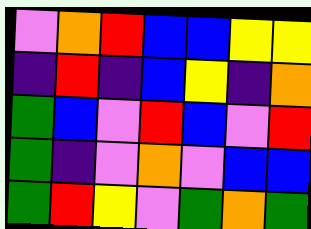[["violet", "orange", "red", "blue", "blue", "yellow", "yellow"], ["indigo", "red", "indigo", "blue", "yellow", "indigo", "orange"], ["green", "blue", "violet", "red", "blue", "violet", "red"], ["green", "indigo", "violet", "orange", "violet", "blue", "blue"], ["green", "red", "yellow", "violet", "green", "orange", "green"]]